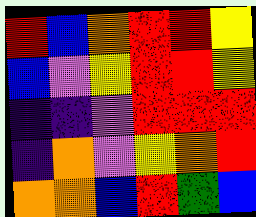[["red", "blue", "orange", "red", "red", "yellow"], ["blue", "violet", "yellow", "red", "red", "yellow"], ["indigo", "indigo", "violet", "red", "red", "red"], ["indigo", "orange", "violet", "yellow", "orange", "red"], ["orange", "orange", "blue", "red", "green", "blue"]]